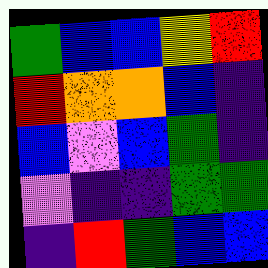[["green", "blue", "blue", "yellow", "red"], ["red", "orange", "orange", "blue", "indigo"], ["blue", "violet", "blue", "green", "indigo"], ["violet", "indigo", "indigo", "green", "green"], ["indigo", "red", "green", "blue", "blue"]]